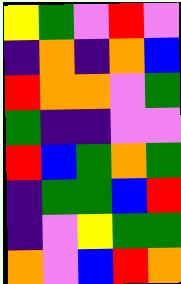[["yellow", "green", "violet", "red", "violet"], ["indigo", "orange", "indigo", "orange", "blue"], ["red", "orange", "orange", "violet", "green"], ["green", "indigo", "indigo", "violet", "violet"], ["red", "blue", "green", "orange", "green"], ["indigo", "green", "green", "blue", "red"], ["indigo", "violet", "yellow", "green", "green"], ["orange", "violet", "blue", "red", "orange"]]